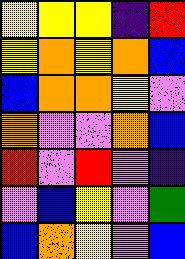[["yellow", "yellow", "yellow", "indigo", "red"], ["yellow", "orange", "yellow", "orange", "blue"], ["blue", "orange", "orange", "yellow", "violet"], ["orange", "violet", "violet", "orange", "blue"], ["red", "violet", "red", "violet", "indigo"], ["violet", "blue", "yellow", "violet", "green"], ["blue", "orange", "yellow", "violet", "blue"]]